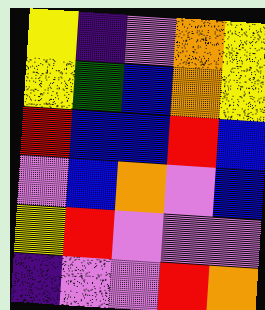[["yellow", "indigo", "violet", "orange", "yellow"], ["yellow", "green", "blue", "orange", "yellow"], ["red", "blue", "blue", "red", "blue"], ["violet", "blue", "orange", "violet", "blue"], ["yellow", "red", "violet", "violet", "violet"], ["indigo", "violet", "violet", "red", "orange"]]